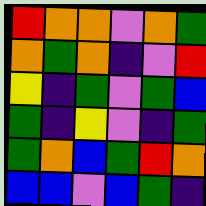[["red", "orange", "orange", "violet", "orange", "green"], ["orange", "green", "orange", "indigo", "violet", "red"], ["yellow", "indigo", "green", "violet", "green", "blue"], ["green", "indigo", "yellow", "violet", "indigo", "green"], ["green", "orange", "blue", "green", "red", "orange"], ["blue", "blue", "violet", "blue", "green", "indigo"]]